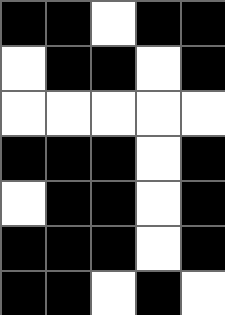[["black", "black", "white", "black", "black"], ["white", "black", "black", "white", "black"], ["white", "white", "white", "white", "white"], ["black", "black", "black", "white", "black"], ["white", "black", "black", "white", "black"], ["black", "black", "black", "white", "black"], ["black", "black", "white", "black", "white"]]